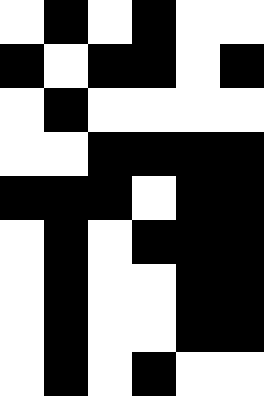[["white", "black", "white", "black", "white", "white"], ["black", "white", "black", "black", "white", "black"], ["white", "black", "white", "white", "white", "white"], ["white", "white", "black", "black", "black", "black"], ["black", "black", "black", "white", "black", "black"], ["white", "black", "white", "black", "black", "black"], ["white", "black", "white", "white", "black", "black"], ["white", "black", "white", "white", "black", "black"], ["white", "black", "white", "black", "white", "white"]]